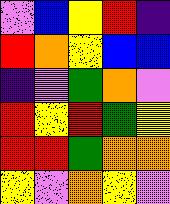[["violet", "blue", "yellow", "red", "indigo"], ["red", "orange", "yellow", "blue", "blue"], ["indigo", "violet", "green", "orange", "violet"], ["red", "yellow", "red", "green", "yellow"], ["red", "red", "green", "orange", "orange"], ["yellow", "violet", "orange", "yellow", "violet"]]